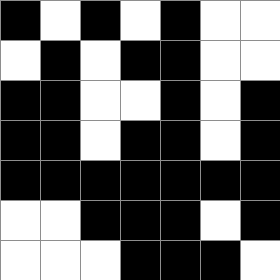[["black", "white", "black", "white", "black", "white", "white"], ["white", "black", "white", "black", "black", "white", "white"], ["black", "black", "white", "white", "black", "white", "black"], ["black", "black", "white", "black", "black", "white", "black"], ["black", "black", "black", "black", "black", "black", "black"], ["white", "white", "black", "black", "black", "white", "black"], ["white", "white", "white", "black", "black", "black", "white"]]